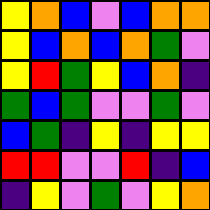[["yellow", "orange", "blue", "violet", "blue", "orange", "orange"], ["yellow", "blue", "orange", "blue", "orange", "green", "violet"], ["yellow", "red", "green", "yellow", "blue", "orange", "indigo"], ["green", "blue", "green", "violet", "violet", "green", "violet"], ["blue", "green", "indigo", "yellow", "indigo", "yellow", "yellow"], ["red", "red", "violet", "violet", "red", "indigo", "blue"], ["indigo", "yellow", "violet", "green", "violet", "yellow", "orange"]]